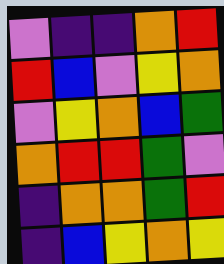[["violet", "indigo", "indigo", "orange", "red"], ["red", "blue", "violet", "yellow", "orange"], ["violet", "yellow", "orange", "blue", "green"], ["orange", "red", "red", "green", "violet"], ["indigo", "orange", "orange", "green", "red"], ["indigo", "blue", "yellow", "orange", "yellow"]]